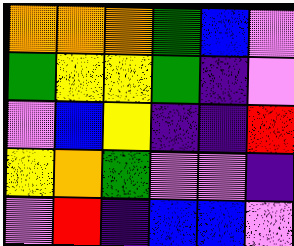[["orange", "orange", "orange", "green", "blue", "violet"], ["green", "yellow", "yellow", "green", "indigo", "violet"], ["violet", "blue", "yellow", "indigo", "indigo", "red"], ["yellow", "orange", "green", "violet", "violet", "indigo"], ["violet", "red", "indigo", "blue", "blue", "violet"]]